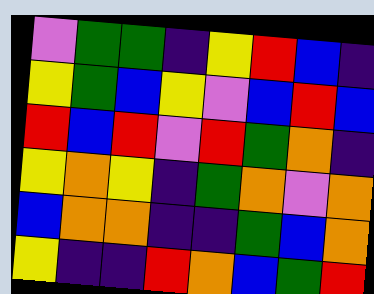[["violet", "green", "green", "indigo", "yellow", "red", "blue", "indigo"], ["yellow", "green", "blue", "yellow", "violet", "blue", "red", "blue"], ["red", "blue", "red", "violet", "red", "green", "orange", "indigo"], ["yellow", "orange", "yellow", "indigo", "green", "orange", "violet", "orange"], ["blue", "orange", "orange", "indigo", "indigo", "green", "blue", "orange"], ["yellow", "indigo", "indigo", "red", "orange", "blue", "green", "red"]]